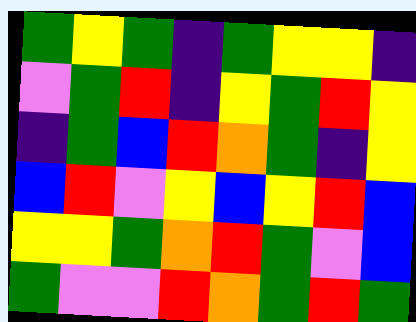[["green", "yellow", "green", "indigo", "green", "yellow", "yellow", "indigo"], ["violet", "green", "red", "indigo", "yellow", "green", "red", "yellow"], ["indigo", "green", "blue", "red", "orange", "green", "indigo", "yellow"], ["blue", "red", "violet", "yellow", "blue", "yellow", "red", "blue"], ["yellow", "yellow", "green", "orange", "red", "green", "violet", "blue"], ["green", "violet", "violet", "red", "orange", "green", "red", "green"]]